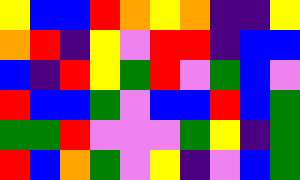[["yellow", "blue", "blue", "red", "orange", "yellow", "orange", "indigo", "indigo", "yellow"], ["orange", "red", "indigo", "yellow", "violet", "red", "red", "indigo", "blue", "blue"], ["blue", "indigo", "red", "yellow", "green", "red", "violet", "green", "blue", "violet"], ["red", "blue", "blue", "green", "violet", "blue", "blue", "red", "blue", "green"], ["green", "green", "red", "violet", "violet", "violet", "green", "yellow", "indigo", "green"], ["red", "blue", "orange", "green", "violet", "yellow", "indigo", "violet", "blue", "green"]]